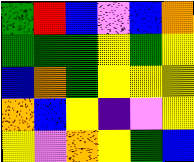[["green", "red", "blue", "violet", "blue", "orange"], ["green", "green", "green", "yellow", "green", "yellow"], ["blue", "orange", "green", "yellow", "yellow", "yellow"], ["orange", "blue", "yellow", "indigo", "violet", "yellow"], ["yellow", "violet", "orange", "yellow", "green", "blue"]]